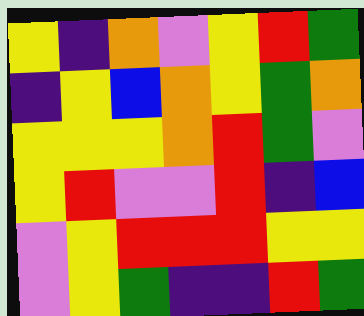[["yellow", "indigo", "orange", "violet", "yellow", "red", "green"], ["indigo", "yellow", "blue", "orange", "yellow", "green", "orange"], ["yellow", "yellow", "yellow", "orange", "red", "green", "violet"], ["yellow", "red", "violet", "violet", "red", "indigo", "blue"], ["violet", "yellow", "red", "red", "red", "yellow", "yellow"], ["violet", "yellow", "green", "indigo", "indigo", "red", "green"]]